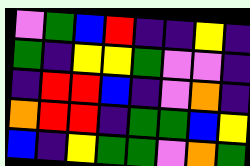[["violet", "green", "blue", "red", "indigo", "indigo", "yellow", "indigo"], ["green", "indigo", "yellow", "yellow", "green", "violet", "violet", "indigo"], ["indigo", "red", "red", "blue", "indigo", "violet", "orange", "indigo"], ["orange", "red", "red", "indigo", "green", "green", "blue", "yellow"], ["blue", "indigo", "yellow", "green", "green", "violet", "orange", "green"]]